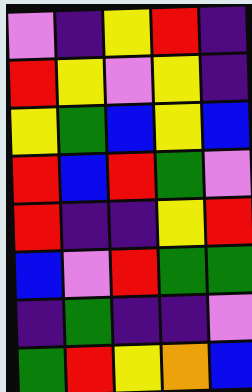[["violet", "indigo", "yellow", "red", "indigo"], ["red", "yellow", "violet", "yellow", "indigo"], ["yellow", "green", "blue", "yellow", "blue"], ["red", "blue", "red", "green", "violet"], ["red", "indigo", "indigo", "yellow", "red"], ["blue", "violet", "red", "green", "green"], ["indigo", "green", "indigo", "indigo", "violet"], ["green", "red", "yellow", "orange", "blue"]]